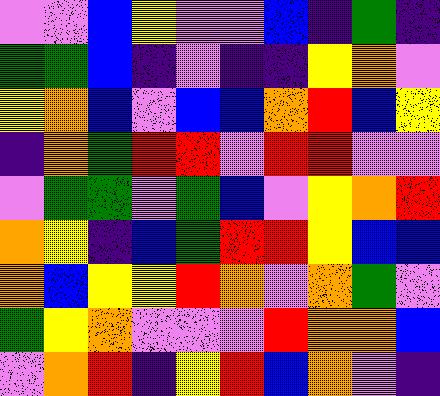[["violet", "violet", "blue", "yellow", "violet", "violet", "blue", "indigo", "green", "indigo"], ["green", "green", "blue", "indigo", "violet", "indigo", "indigo", "yellow", "orange", "violet"], ["yellow", "orange", "blue", "violet", "blue", "blue", "orange", "red", "blue", "yellow"], ["indigo", "orange", "green", "red", "red", "violet", "red", "red", "violet", "violet"], ["violet", "green", "green", "violet", "green", "blue", "violet", "yellow", "orange", "red"], ["orange", "yellow", "indigo", "blue", "green", "red", "red", "yellow", "blue", "blue"], ["orange", "blue", "yellow", "yellow", "red", "orange", "violet", "orange", "green", "violet"], ["green", "yellow", "orange", "violet", "violet", "violet", "red", "orange", "orange", "blue"], ["violet", "orange", "red", "indigo", "yellow", "red", "blue", "orange", "violet", "indigo"]]